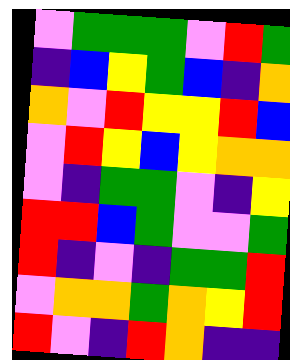[["violet", "green", "green", "green", "violet", "red", "green"], ["indigo", "blue", "yellow", "green", "blue", "indigo", "orange"], ["orange", "violet", "red", "yellow", "yellow", "red", "blue"], ["violet", "red", "yellow", "blue", "yellow", "orange", "orange"], ["violet", "indigo", "green", "green", "violet", "indigo", "yellow"], ["red", "red", "blue", "green", "violet", "violet", "green"], ["red", "indigo", "violet", "indigo", "green", "green", "red"], ["violet", "orange", "orange", "green", "orange", "yellow", "red"], ["red", "violet", "indigo", "red", "orange", "indigo", "indigo"]]